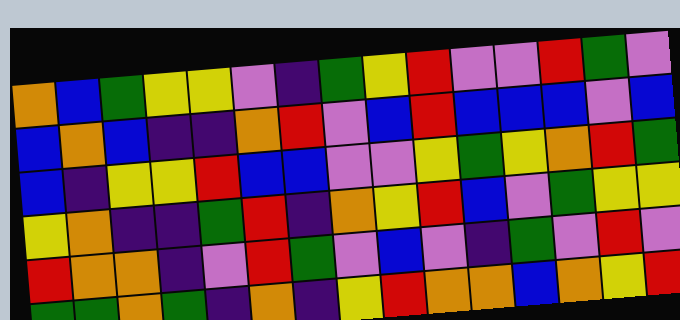[["orange", "blue", "green", "yellow", "yellow", "violet", "indigo", "green", "yellow", "red", "violet", "violet", "red", "green", "violet"], ["blue", "orange", "blue", "indigo", "indigo", "orange", "red", "violet", "blue", "red", "blue", "blue", "blue", "violet", "blue"], ["blue", "indigo", "yellow", "yellow", "red", "blue", "blue", "violet", "violet", "yellow", "green", "yellow", "orange", "red", "green"], ["yellow", "orange", "indigo", "indigo", "green", "red", "indigo", "orange", "yellow", "red", "blue", "violet", "green", "yellow", "yellow"], ["red", "orange", "orange", "indigo", "violet", "red", "green", "violet", "blue", "violet", "indigo", "green", "violet", "red", "violet"], ["green", "green", "orange", "green", "indigo", "orange", "indigo", "yellow", "red", "orange", "orange", "blue", "orange", "yellow", "red"]]